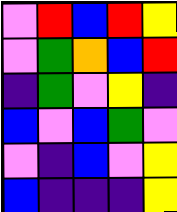[["violet", "red", "blue", "red", "yellow"], ["violet", "green", "orange", "blue", "red"], ["indigo", "green", "violet", "yellow", "indigo"], ["blue", "violet", "blue", "green", "violet"], ["violet", "indigo", "blue", "violet", "yellow"], ["blue", "indigo", "indigo", "indigo", "yellow"]]